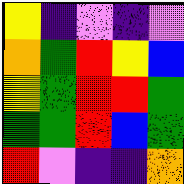[["yellow", "indigo", "violet", "indigo", "violet"], ["orange", "green", "red", "yellow", "blue"], ["yellow", "green", "red", "red", "green"], ["green", "green", "red", "blue", "green"], ["red", "violet", "indigo", "indigo", "orange"]]